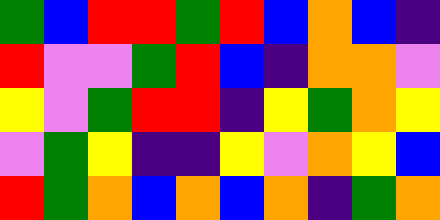[["green", "blue", "red", "red", "green", "red", "blue", "orange", "blue", "indigo"], ["red", "violet", "violet", "green", "red", "blue", "indigo", "orange", "orange", "violet"], ["yellow", "violet", "green", "red", "red", "indigo", "yellow", "green", "orange", "yellow"], ["violet", "green", "yellow", "indigo", "indigo", "yellow", "violet", "orange", "yellow", "blue"], ["red", "green", "orange", "blue", "orange", "blue", "orange", "indigo", "green", "orange"]]